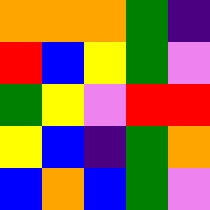[["orange", "orange", "orange", "green", "indigo"], ["red", "blue", "yellow", "green", "violet"], ["green", "yellow", "violet", "red", "red"], ["yellow", "blue", "indigo", "green", "orange"], ["blue", "orange", "blue", "green", "violet"]]